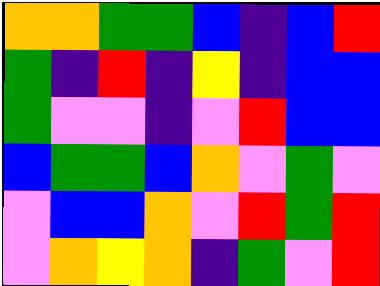[["orange", "orange", "green", "green", "blue", "indigo", "blue", "red"], ["green", "indigo", "red", "indigo", "yellow", "indigo", "blue", "blue"], ["green", "violet", "violet", "indigo", "violet", "red", "blue", "blue"], ["blue", "green", "green", "blue", "orange", "violet", "green", "violet"], ["violet", "blue", "blue", "orange", "violet", "red", "green", "red"], ["violet", "orange", "yellow", "orange", "indigo", "green", "violet", "red"]]